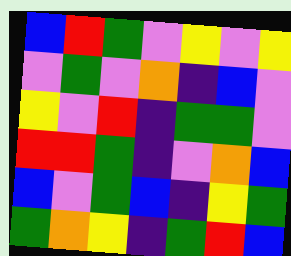[["blue", "red", "green", "violet", "yellow", "violet", "yellow"], ["violet", "green", "violet", "orange", "indigo", "blue", "violet"], ["yellow", "violet", "red", "indigo", "green", "green", "violet"], ["red", "red", "green", "indigo", "violet", "orange", "blue"], ["blue", "violet", "green", "blue", "indigo", "yellow", "green"], ["green", "orange", "yellow", "indigo", "green", "red", "blue"]]